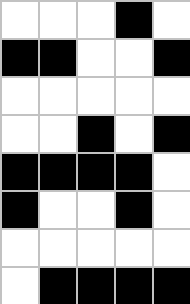[["white", "white", "white", "black", "white"], ["black", "black", "white", "white", "black"], ["white", "white", "white", "white", "white"], ["white", "white", "black", "white", "black"], ["black", "black", "black", "black", "white"], ["black", "white", "white", "black", "white"], ["white", "white", "white", "white", "white"], ["white", "black", "black", "black", "black"]]